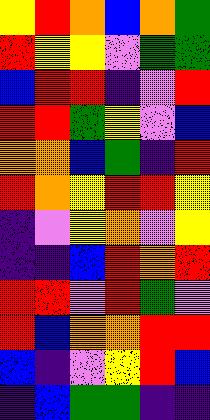[["yellow", "red", "orange", "blue", "orange", "green"], ["red", "yellow", "yellow", "violet", "green", "green"], ["blue", "red", "red", "indigo", "violet", "red"], ["red", "red", "green", "yellow", "violet", "blue"], ["orange", "orange", "blue", "green", "indigo", "red"], ["red", "orange", "yellow", "red", "red", "yellow"], ["indigo", "violet", "yellow", "orange", "violet", "yellow"], ["indigo", "indigo", "blue", "red", "orange", "red"], ["red", "red", "violet", "red", "green", "violet"], ["red", "blue", "orange", "orange", "red", "red"], ["blue", "indigo", "violet", "yellow", "red", "blue"], ["indigo", "blue", "green", "green", "indigo", "indigo"]]